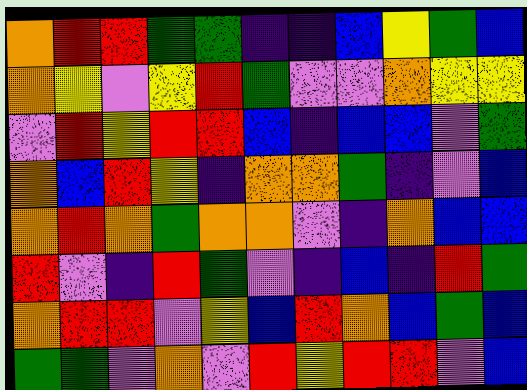[["orange", "red", "red", "green", "green", "indigo", "indigo", "blue", "yellow", "green", "blue"], ["orange", "yellow", "violet", "yellow", "red", "green", "violet", "violet", "orange", "yellow", "yellow"], ["violet", "red", "yellow", "red", "red", "blue", "indigo", "blue", "blue", "violet", "green"], ["orange", "blue", "red", "yellow", "indigo", "orange", "orange", "green", "indigo", "violet", "blue"], ["orange", "red", "orange", "green", "orange", "orange", "violet", "indigo", "orange", "blue", "blue"], ["red", "violet", "indigo", "red", "green", "violet", "indigo", "blue", "indigo", "red", "green"], ["orange", "red", "red", "violet", "yellow", "blue", "red", "orange", "blue", "green", "blue"], ["green", "green", "violet", "orange", "violet", "red", "yellow", "red", "red", "violet", "blue"]]